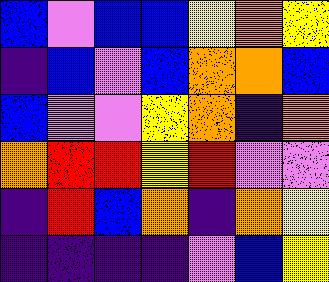[["blue", "violet", "blue", "blue", "yellow", "orange", "yellow"], ["indigo", "blue", "violet", "blue", "orange", "orange", "blue"], ["blue", "violet", "violet", "yellow", "orange", "indigo", "orange"], ["orange", "red", "red", "yellow", "red", "violet", "violet"], ["indigo", "red", "blue", "orange", "indigo", "orange", "yellow"], ["indigo", "indigo", "indigo", "indigo", "violet", "blue", "yellow"]]